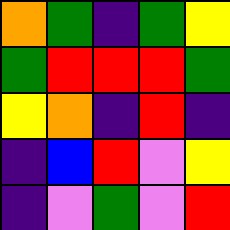[["orange", "green", "indigo", "green", "yellow"], ["green", "red", "red", "red", "green"], ["yellow", "orange", "indigo", "red", "indigo"], ["indigo", "blue", "red", "violet", "yellow"], ["indigo", "violet", "green", "violet", "red"]]